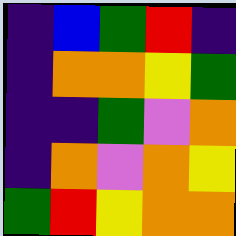[["indigo", "blue", "green", "red", "indigo"], ["indigo", "orange", "orange", "yellow", "green"], ["indigo", "indigo", "green", "violet", "orange"], ["indigo", "orange", "violet", "orange", "yellow"], ["green", "red", "yellow", "orange", "orange"]]